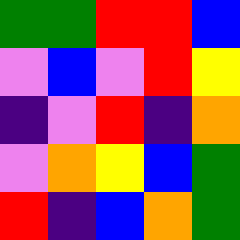[["green", "green", "red", "red", "blue"], ["violet", "blue", "violet", "red", "yellow"], ["indigo", "violet", "red", "indigo", "orange"], ["violet", "orange", "yellow", "blue", "green"], ["red", "indigo", "blue", "orange", "green"]]